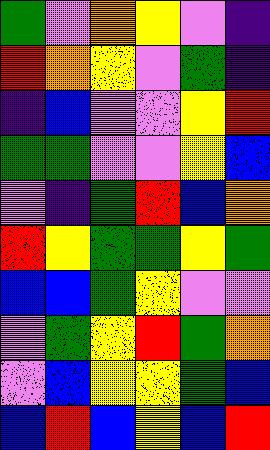[["green", "violet", "orange", "yellow", "violet", "indigo"], ["red", "orange", "yellow", "violet", "green", "indigo"], ["indigo", "blue", "violet", "violet", "yellow", "red"], ["green", "green", "violet", "violet", "yellow", "blue"], ["violet", "indigo", "green", "red", "blue", "orange"], ["red", "yellow", "green", "green", "yellow", "green"], ["blue", "blue", "green", "yellow", "violet", "violet"], ["violet", "green", "yellow", "red", "green", "orange"], ["violet", "blue", "yellow", "yellow", "green", "blue"], ["blue", "red", "blue", "yellow", "blue", "red"]]